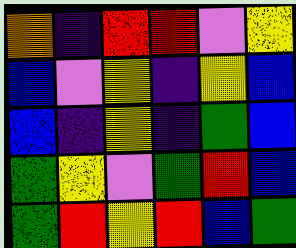[["orange", "indigo", "red", "red", "violet", "yellow"], ["blue", "violet", "yellow", "indigo", "yellow", "blue"], ["blue", "indigo", "yellow", "indigo", "green", "blue"], ["green", "yellow", "violet", "green", "red", "blue"], ["green", "red", "yellow", "red", "blue", "green"]]